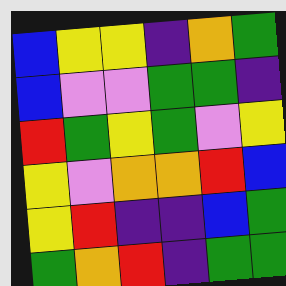[["blue", "yellow", "yellow", "indigo", "orange", "green"], ["blue", "violet", "violet", "green", "green", "indigo"], ["red", "green", "yellow", "green", "violet", "yellow"], ["yellow", "violet", "orange", "orange", "red", "blue"], ["yellow", "red", "indigo", "indigo", "blue", "green"], ["green", "orange", "red", "indigo", "green", "green"]]